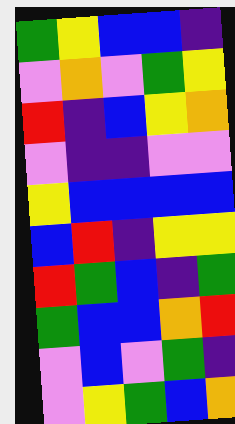[["green", "yellow", "blue", "blue", "indigo"], ["violet", "orange", "violet", "green", "yellow"], ["red", "indigo", "blue", "yellow", "orange"], ["violet", "indigo", "indigo", "violet", "violet"], ["yellow", "blue", "blue", "blue", "blue"], ["blue", "red", "indigo", "yellow", "yellow"], ["red", "green", "blue", "indigo", "green"], ["green", "blue", "blue", "orange", "red"], ["violet", "blue", "violet", "green", "indigo"], ["violet", "yellow", "green", "blue", "orange"]]